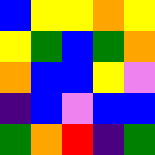[["blue", "yellow", "yellow", "orange", "yellow"], ["yellow", "green", "blue", "green", "orange"], ["orange", "blue", "blue", "yellow", "violet"], ["indigo", "blue", "violet", "blue", "blue"], ["green", "orange", "red", "indigo", "green"]]